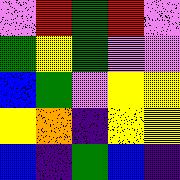[["violet", "red", "green", "red", "violet"], ["green", "yellow", "green", "violet", "violet"], ["blue", "green", "violet", "yellow", "yellow"], ["yellow", "orange", "indigo", "yellow", "yellow"], ["blue", "indigo", "green", "blue", "indigo"]]